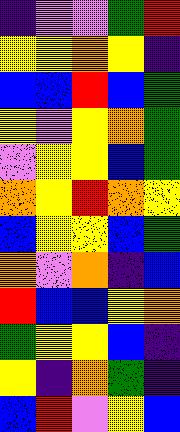[["indigo", "violet", "violet", "green", "red"], ["yellow", "yellow", "orange", "yellow", "indigo"], ["blue", "blue", "red", "blue", "green"], ["yellow", "violet", "yellow", "orange", "green"], ["violet", "yellow", "yellow", "blue", "green"], ["orange", "yellow", "red", "orange", "yellow"], ["blue", "yellow", "yellow", "blue", "green"], ["orange", "violet", "orange", "indigo", "blue"], ["red", "blue", "blue", "yellow", "orange"], ["green", "yellow", "yellow", "blue", "indigo"], ["yellow", "indigo", "orange", "green", "indigo"], ["blue", "red", "violet", "yellow", "blue"]]